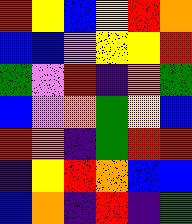[["red", "yellow", "blue", "yellow", "red", "orange"], ["blue", "blue", "violet", "yellow", "yellow", "red"], ["green", "violet", "red", "indigo", "orange", "green"], ["blue", "violet", "orange", "green", "yellow", "blue"], ["red", "orange", "indigo", "green", "red", "red"], ["indigo", "yellow", "red", "orange", "blue", "blue"], ["blue", "orange", "indigo", "red", "indigo", "green"]]